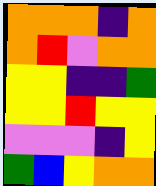[["orange", "orange", "orange", "indigo", "orange"], ["orange", "red", "violet", "orange", "orange"], ["yellow", "yellow", "indigo", "indigo", "green"], ["yellow", "yellow", "red", "yellow", "yellow"], ["violet", "violet", "violet", "indigo", "yellow"], ["green", "blue", "yellow", "orange", "orange"]]